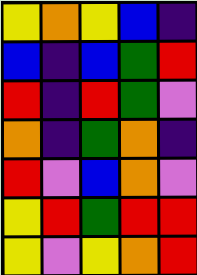[["yellow", "orange", "yellow", "blue", "indigo"], ["blue", "indigo", "blue", "green", "red"], ["red", "indigo", "red", "green", "violet"], ["orange", "indigo", "green", "orange", "indigo"], ["red", "violet", "blue", "orange", "violet"], ["yellow", "red", "green", "red", "red"], ["yellow", "violet", "yellow", "orange", "red"]]